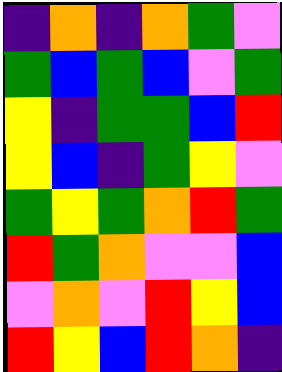[["indigo", "orange", "indigo", "orange", "green", "violet"], ["green", "blue", "green", "blue", "violet", "green"], ["yellow", "indigo", "green", "green", "blue", "red"], ["yellow", "blue", "indigo", "green", "yellow", "violet"], ["green", "yellow", "green", "orange", "red", "green"], ["red", "green", "orange", "violet", "violet", "blue"], ["violet", "orange", "violet", "red", "yellow", "blue"], ["red", "yellow", "blue", "red", "orange", "indigo"]]